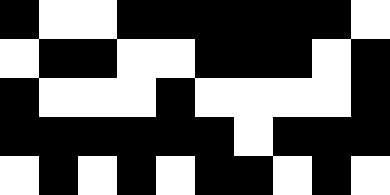[["black", "white", "white", "black", "black", "black", "black", "black", "black", "white"], ["white", "black", "black", "white", "white", "black", "black", "black", "white", "black"], ["black", "white", "white", "white", "black", "white", "white", "white", "white", "black"], ["black", "black", "black", "black", "black", "black", "white", "black", "black", "black"], ["white", "black", "white", "black", "white", "black", "black", "white", "black", "white"]]